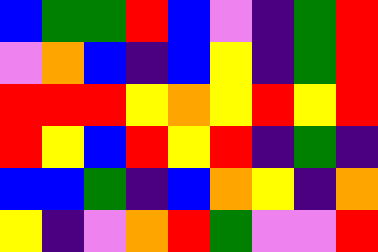[["blue", "green", "green", "red", "blue", "violet", "indigo", "green", "red"], ["violet", "orange", "blue", "indigo", "blue", "yellow", "indigo", "green", "red"], ["red", "red", "red", "yellow", "orange", "yellow", "red", "yellow", "red"], ["red", "yellow", "blue", "red", "yellow", "red", "indigo", "green", "indigo"], ["blue", "blue", "green", "indigo", "blue", "orange", "yellow", "indigo", "orange"], ["yellow", "indigo", "violet", "orange", "red", "green", "violet", "violet", "red"]]